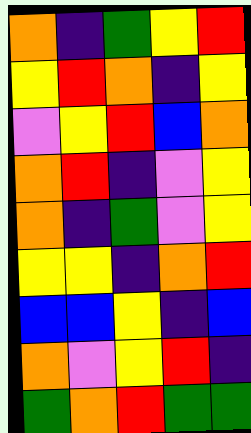[["orange", "indigo", "green", "yellow", "red"], ["yellow", "red", "orange", "indigo", "yellow"], ["violet", "yellow", "red", "blue", "orange"], ["orange", "red", "indigo", "violet", "yellow"], ["orange", "indigo", "green", "violet", "yellow"], ["yellow", "yellow", "indigo", "orange", "red"], ["blue", "blue", "yellow", "indigo", "blue"], ["orange", "violet", "yellow", "red", "indigo"], ["green", "orange", "red", "green", "green"]]